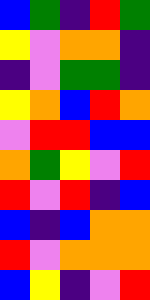[["blue", "green", "indigo", "red", "green"], ["yellow", "violet", "orange", "orange", "indigo"], ["indigo", "violet", "green", "green", "indigo"], ["yellow", "orange", "blue", "red", "orange"], ["violet", "red", "red", "blue", "blue"], ["orange", "green", "yellow", "violet", "red"], ["red", "violet", "red", "indigo", "blue"], ["blue", "indigo", "blue", "orange", "orange"], ["red", "violet", "orange", "orange", "orange"], ["blue", "yellow", "indigo", "violet", "red"]]